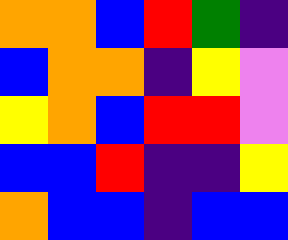[["orange", "orange", "blue", "red", "green", "indigo"], ["blue", "orange", "orange", "indigo", "yellow", "violet"], ["yellow", "orange", "blue", "red", "red", "violet"], ["blue", "blue", "red", "indigo", "indigo", "yellow"], ["orange", "blue", "blue", "indigo", "blue", "blue"]]